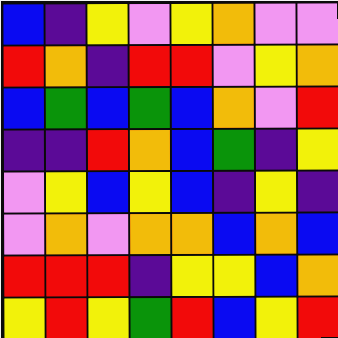[["blue", "indigo", "yellow", "violet", "yellow", "orange", "violet", "violet"], ["red", "orange", "indigo", "red", "red", "violet", "yellow", "orange"], ["blue", "green", "blue", "green", "blue", "orange", "violet", "red"], ["indigo", "indigo", "red", "orange", "blue", "green", "indigo", "yellow"], ["violet", "yellow", "blue", "yellow", "blue", "indigo", "yellow", "indigo"], ["violet", "orange", "violet", "orange", "orange", "blue", "orange", "blue"], ["red", "red", "red", "indigo", "yellow", "yellow", "blue", "orange"], ["yellow", "red", "yellow", "green", "red", "blue", "yellow", "red"]]